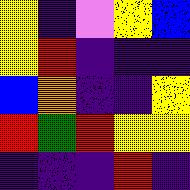[["yellow", "indigo", "violet", "yellow", "blue"], ["yellow", "red", "indigo", "indigo", "indigo"], ["blue", "orange", "indigo", "indigo", "yellow"], ["red", "green", "red", "yellow", "yellow"], ["indigo", "indigo", "indigo", "red", "indigo"]]